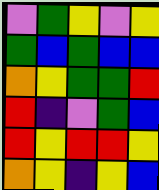[["violet", "green", "yellow", "violet", "yellow"], ["green", "blue", "green", "blue", "blue"], ["orange", "yellow", "green", "green", "red"], ["red", "indigo", "violet", "green", "blue"], ["red", "yellow", "red", "red", "yellow"], ["orange", "yellow", "indigo", "yellow", "blue"]]